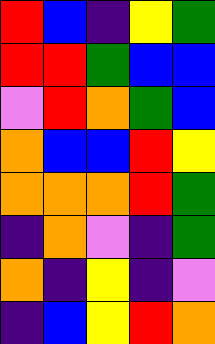[["red", "blue", "indigo", "yellow", "green"], ["red", "red", "green", "blue", "blue"], ["violet", "red", "orange", "green", "blue"], ["orange", "blue", "blue", "red", "yellow"], ["orange", "orange", "orange", "red", "green"], ["indigo", "orange", "violet", "indigo", "green"], ["orange", "indigo", "yellow", "indigo", "violet"], ["indigo", "blue", "yellow", "red", "orange"]]